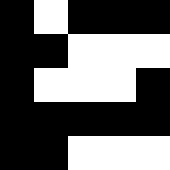[["black", "white", "black", "black", "black"], ["black", "black", "white", "white", "white"], ["black", "white", "white", "white", "black"], ["black", "black", "black", "black", "black"], ["black", "black", "white", "white", "white"]]